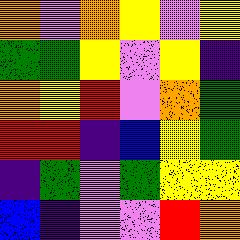[["orange", "violet", "orange", "yellow", "violet", "yellow"], ["green", "green", "yellow", "violet", "yellow", "indigo"], ["orange", "yellow", "red", "violet", "orange", "green"], ["red", "red", "indigo", "blue", "yellow", "green"], ["indigo", "green", "violet", "green", "yellow", "yellow"], ["blue", "indigo", "violet", "violet", "red", "orange"]]